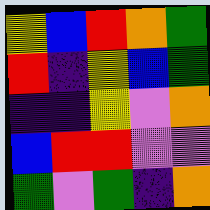[["yellow", "blue", "red", "orange", "green"], ["red", "indigo", "yellow", "blue", "green"], ["indigo", "indigo", "yellow", "violet", "orange"], ["blue", "red", "red", "violet", "violet"], ["green", "violet", "green", "indigo", "orange"]]